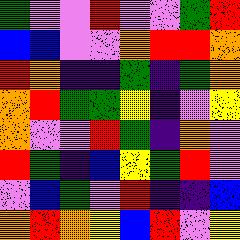[["green", "violet", "violet", "red", "violet", "violet", "green", "red"], ["blue", "blue", "violet", "violet", "orange", "red", "red", "orange"], ["red", "orange", "indigo", "indigo", "green", "indigo", "green", "orange"], ["orange", "red", "green", "green", "yellow", "indigo", "violet", "yellow"], ["orange", "violet", "violet", "red", "green", "indigo", "orange", "violet"], ["red", "green", "indigo", "blue", "yellow", "green", "red", "violet"], ["violet", "blue", "green", "violet", "red", "indigo", "indigo", "blue"], ["orange", "red", "orange", "yellow", "blue", "red", "violet", "yellow"]]